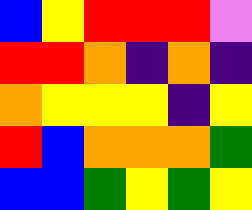[["blue", "yellow", "red", "red", "red", "violet"], ["red", "red", "orange", "indigo", "orange", "indigo"], ["orange", "yellow", "yellow", "yellow", "indigo", "yellow"], ["red", "blue", "orange", "orange", "orange", "green"], ["blue", "blue", "green", "yellow", "green", "yellow"]]